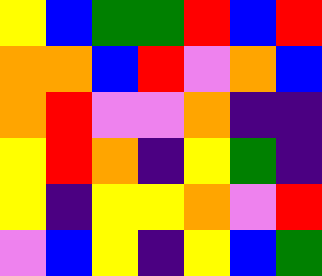[["yellow", "blue", "green", "green", "red", "blue", "red"], ["orange", "orange", "blue", "red", "violet", "orange", "blue"], ["orange", "red", "violet", "violet", "orange", "indigo", "indigo"], ["yellow", "red", "orange", "indigo", "yellow", "green", "indigo"], ["yellow", "indigo", "yellow", "yellow", "orange", "violet", "red"], ["violet", "blue", "yellow", "indigo", "yellow", "blue", "green"]]